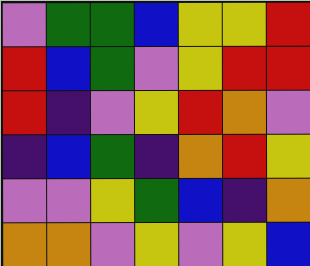[["violet", "green", "green", "blue", "yellow", "yellow", "red"], ["red", "blue", "green", "violet", "yellow", "red", "red"], ["red", "indigo", "violet", "yellow", "red", "orange", "violet"], ["indigo", "blue", "green", "indigo", "orange", "red", "yellow"], ["violet", "violet", "yellow", "green", "blue", "indigo", "orange"], ["orange", "orange", "violet", "yellow", "violet", "yellow", "blue"]]